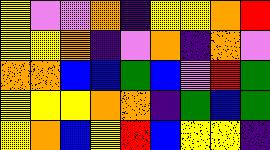[["yellow", "violet", "violet", "orange", "indigo", "yellow", "yellow", "orange", "red"], ["yellow", "yellow", "orange", "indigo", "violet", "orange", "indigo", "orange", "violet"], ["orange", "orange", "blue", "blue", "green", "blue", "violet", "red", "green"], ["yellow", "yellow", "yellow", "orange", "orange", "indigo", "green", "blue", "green"], ["yellow", "orange", "blue", "yellow", "red", "blue", "yellow", "yellow", "indigo"]]